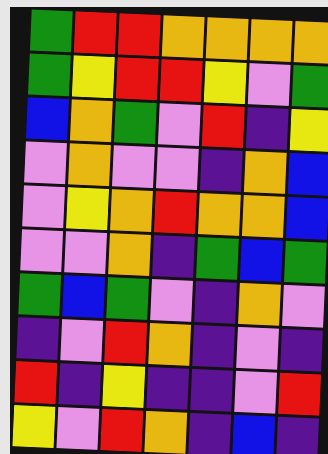[["green", "red", "red", "orange", "orange", "orange", "orange"], ["green", "yellow", "red", "red", "yellow", "violet", "green"], ["blue", "orange", "green", "violet", "red", "indigo", "yellow"], ["violet", "orange", "violet", "violet", "indigo", "orange", "blue"], ["violet", "yellow", "orange", "red", "orange", "orange", "blue"], ["violet", "violet", "orange", "indigo", "green", "blue", "green"], ["green", "blue", "green", "violet", "indigo", "orange", "violet"], ["indigo", "violet", "red", "orange", "indigo", "violet", "indigo"], ["red", "indigo", "yellow", "indigo", "indigo", "violet", "red"], ["yellow", "violet", "red", "orange", "indigo", "blue", "indigo"]]